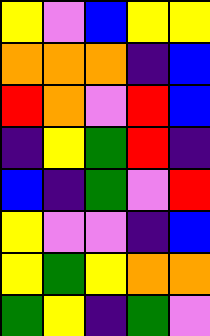[["yellow", "violet", "blue", "yellow", "yellow"], ["orange", "orange", "orange", "indigo", "blue"], ["red", "orange", "violet", "red", "blue"], ["indigo", "yellow", "green", "red", "indigo"], ["blue", "indigo", "green", "violet", "red"], ["yellow", "violet", "violet", "indigo", "blue"], ["yellow", "green", "yellow", "orange", "orange"], ["green", "yellow", "indigo", "green", "violet"]]